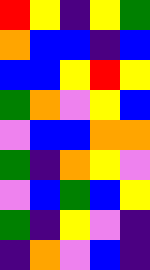[["red", "yellow", "indigo", "yellow", "green"], ["orange", "blue", "blue", "indigo", "blue"], ["blue", "blue", "yellow", "red", "yellow"], ["green", "orange", "violet", "yellow", "blue"], ["violet", "blue", "blue", "orange", "orange"], ["green", "indigo", "orange", "yellow", "violet"], ["violet", "blue", "green", "blue", "yellow"], ["green", "indigo", "yellow", "violet", "indigo"], ["indigo", "orange", "violet", "blue", "indigo"]]